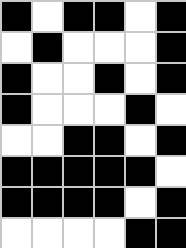[["black", "white", "black", "black", "white", "black"], ["white", "black", "white", "white", "white", "black"], ["black", "white", "white", "black", "white", "black"], ["black", "white", "white", "white", "black", "white"], ["white", "white", "black", "black", "white", "black"], ["black", "black", "black", "black", "black", "white"], ["black", "black", "black", "black", "white", "black"], ["white", "white", "white", "white", "black", "black"]]